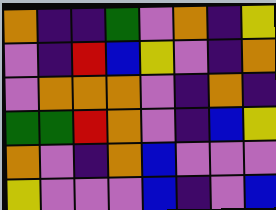[["orange", "indigo", "indigo", "green", "violet", "orange", "indigo", "yellow"], ["violet", "indigo", "red", "blue", "yellow", "violet", "indigo", "orange"], ["violet", "orange", "orange", "orange", "violet", "indigo", "orange", "indigo"], ["green", "green", "red", "orange", "violet", "indigo", "blue", "yellow"], ["orange", "violet", "indigo", "orange", "blue", "violet", "violet", "violet"], ["yellow", "violet", "violet", "violet", "blue", "indigo", "violet", "blue"]]